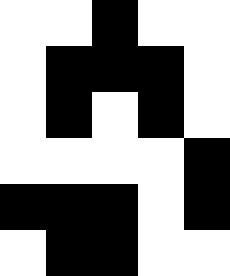[["white", "white", "black", "white", "white"], ["white", "black", "black", "black", "white"], ["white", "black", "white", "black", "white"], ["white", "white", "white", "white", "black"], ["black", "black", "black", "white", "black"], ["white", "black", "black", "white", "white"]]